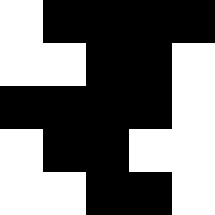[["white", "black", "black", "black", "black"], ["white", "white", "black", "black", "white"], ["black", "black", "black", "black", "white"], ["white", "black", "black", "white", "white"], ["white", "white", "black", "black", "white"]]